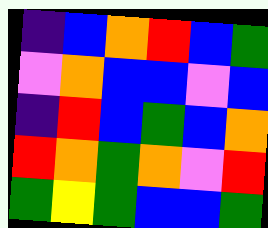[["indigo", "blue", "orange", "red", "blue", "green"], ["violet", "orange", "blue", "blue", "violet", "blue"], ["indigo", "red", "blue", "green", "blue", "orange"], ["red", "orange", "green", "orange", "violet", "red"], ["green", "yellow", "green", "blue", "blue", "green"]]